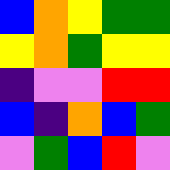[["blue", "orange", "yellow", "green", "green"], ["yellow", "orange", "green", "yellow", "yellow"], ["indigo", "violet", "violet", "red", "red"], ["blue", "indigo", "orange", "blue", "green"], ["violet", "green", "blue", "red", "violet"]]